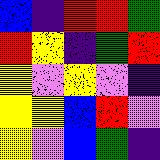[["blue", "indigo", "red", "red", "green"], ["red", "yellow", "indigo", "green", "red"], ["yellow", "violet", "yellow", "violet", "indigo"], ["yellow", "yellow", "blue", "red", "violet"], ["yellow", "violet", "blue", "green", "indigo"]]